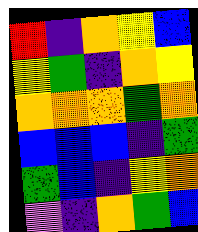[["red", "indigo", "orange", "yellow", "blue"], ["yellow", "green", "indigo", "orange", "yellow"], ["orange", "orange", "orange", "green", "orange"], ["blue", "blue", "blue", "indigo", "green"], ["green", "blue", "indigo", "yellow", "orange"], ["violet", "indigo", "orange", "green", "blue"]]